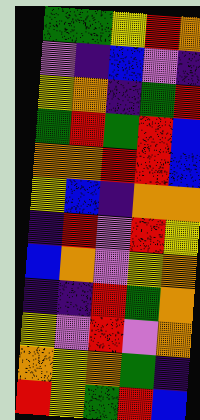[["green", "green", "yellow", "red", "orange"], ["violet", "indigo", "blue", "violet", "indigo"], ["yellow", "orange", "indigo", "green", "red"], ["green", "red", "green", "red", "blue"], ["orange", "orange", "red", "red", "blue"], ["yellow", "blue", "indigo", "orange", "orange"], ["indigo", "red", "violet", "red", "yellow"], ["blue", "orange", "violet", "yellow", "orange"], ["indigo", "indigo", "red", "green", "orange"], ["yellow", "violet", "red", "violet", "orange"], ["orange", "yellow", "orange", "green", "indigo"], ["red", "yellow", "green", "red", "blue"]]